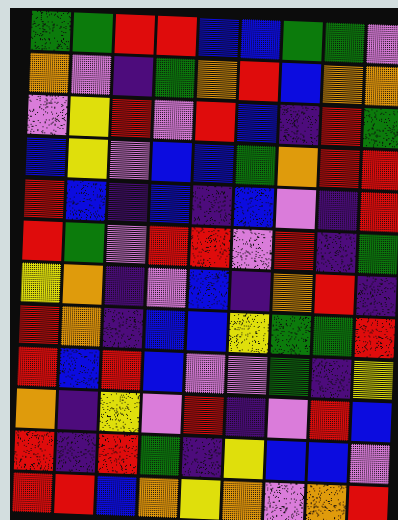[["green", "green", "red", "red", "blue", "blue", "green", "green", "violet"], ["orange", "violet", "indigo", "green", "orange", "red", "blue", "orange", "orange"], ["violet", "yellow", "red", "violet", "red", "blue", "indigo", "red", "green"], ["blue", "yellow", "violet", "blue", "blue", "green", "orange", "red", "red"], ["red", "blue", "indigo", "blue", "indigo", "blue", "violet", "indigo", "red"], ["red", "green", "violet", "red", "red", "violet", "red", "indigo", "green"], ["yellow", "orange", "indigo", "violet", "blue", "indigo", "orange", "red", "indigo"], ["red", "orange", "indigo", "blue", "blue", "yellow", "green", "green", "red"], ["red", "blue", "red", "blue", "violet", "violet", "green", "indigo", "yellow"], ["orange", "indigo", "yellow", "violet", "red", "indigo", "violet", "red", "blue"], ["red", "indigo", "red", "green", "indigo", "yellow", "blue", "blue", "violet"], ["red", "red", "blue", "orange", "yellow", "orange", "violet", "orange", "red"]]